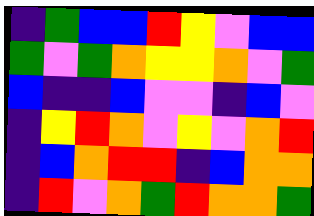[["indigo", "green", "blue", "blue", "red", "yellow", "violet", "blue", "blue"], ["green", "violet", "green", "orange", "yellow", "yellow", "orange", "violet", "green"], ["blue", "indigo", "indigo", "blue", "violet", "violet", "indigo", "blue", "violet"], ["indigo", "yellow", "red", "orange", "violet", "yellow", "violet", "orange", "red"], ["indigo", "blue", "orange", "red", "red", "indigo", "blue", "orange", "orange"], ["indigo", "red", "violet", "orange", "green", "red", "orange", "orange", "green"]]